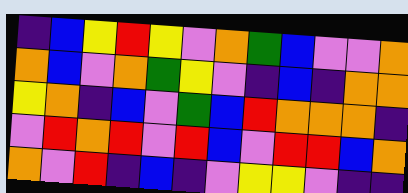[["indigo", "blue", "yellow", "red", "yellow", "violet", "orange", "green", "blue", "violet", "violet", "orange"], ["orange", "blue", "violet", "orange", "green", "yellow", "violet", "indigo", "blue", "indigo", "orange", "orange"], ["yellow", "orange", "indigo", "blue", "violet", "green", "blue", "red", "orange", "orange", "orange", "indigo"], ["violet", "red", "orange", "red", "violet", "red", "blue", "violet", "red", "red", "blue", "orange"], ["orange", "violet", "red", "indigo", "blue", "indigo", "violet", "yellow", "yellow", "violet", "indigo", "indigo"]]